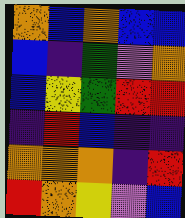[["orange", "blue", "orange", "blue", "blue"], ["blue", "indigo", "green", "violet", "orange"], ["blue", "yellow", "green", "red", "red"], ["indigo", "red", "blue", "indigo", "indigo"], ["orange", "orange", "orange", "indigo", "red"], ["red", "orange", "yellow", "violet", "blue"]]